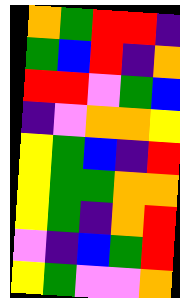[["orange", "green", "red", "red", "indigo"], ["green", "blue", "red", "indigo", "orange"], ["red", "red", "violet", "green", "blue"], ["indigo", "violet", "orange", "orange", "yellow"], ["yellow", "green", "blue", "indigo", "red"], ["yellow", "green", "green", "orange", "orange"], ["yellow", "green", "indigo", "orange", "red"], ["violet", "indigo", "blue", "green", "red"], ["yellow", "green", "violet", "violet", "orange"]]